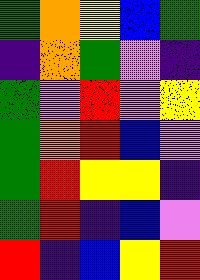[["green", "orange", "yellow", "blue", "green"], ["indigo", "orange", "green", "violet", "indigo"], ["green", "violet", "red", "violet", "yellow"], ["green", "orange", "red", "blue", "violet"], ["green", "red", "yellow", "yellow", "indigo"], ["green", "red", "indigo", "blue", "violet"], ["red", "indigo", "blue", "yellow", "red"]]